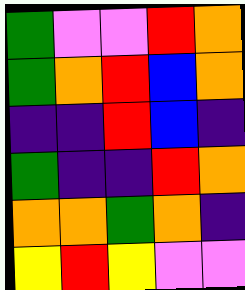[["green", "violet", "violet", "red", "orange"], ["green", "orange", "red", "blue", "orange"], ["indigo", "indigo", "red", "blue", "indigo"], ["green", "indigo", "indigo", "red", "orange"], ["orange", "orange", "green", "orange", "indigo"], ["yellow", "red", "yellow", "violet", "violet"]]